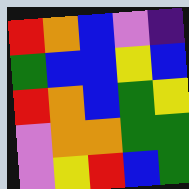[["red", "orange", "blue", "violet", "indigo"], ["green", "blue", "blue", "yellow", "blue"], ["red", "orange", "blue", "green", "yellow"], ["violet", "orange", "orange", "green", "green"], ["violet", "yellow", "red", "blue", "green"]]